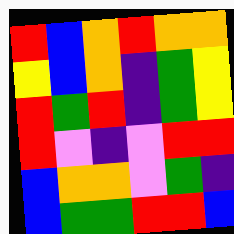[["red", "blue", "orange", "red", "orange", "orange"], ["yellow", "blue", "orange", "indigo", "green", "yellow"], ["red", "green", "red", "indigo", "green", "yellow"], ["red", "violet", "indigo", "violet", "red", "red"], ["blue", "orange", "orange", "violet", "green", "indigo"], ["blue", "green", "green", "red", "red", "blue"]]